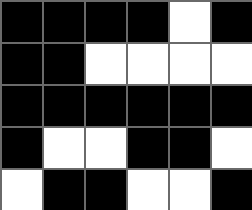[["black", "black", "black", "black", "white", "black"], ["black", "black", "white", "white", "white", "white"], ["black", "black", "black", "black", "black", "black"], ["black", "white", "white", "black", "black", "white"], ["white", "black", "black", "white", "white", "black"]]